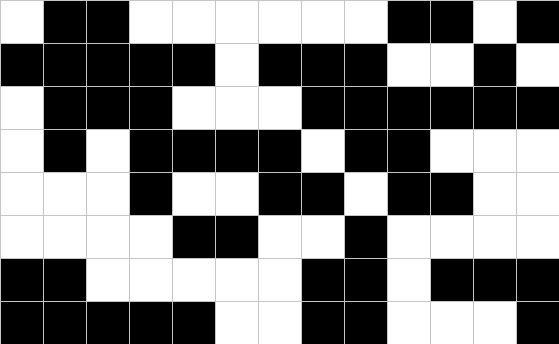[["white", "black", "black", "white", "white", "white", "white", "white", "white", "black", "black", "white", "black"], ["black", "black", "black", "black", "black", "white", "black", "black", "black", "white", "white", "black", "white"], ["white", "black", "black", "black", "white", "white", "white", "black", "black", "black", "black", "black", "black"], ["white", "black", "white", "black", "black", "black", "black", "white", "black", "black", "white", "white", "white"], ["white", "white", "white", "black", "white", "white", "black", "black", "white", "black", "black", "white", "white"], ["white", "white", "white", "white", "black", "black", "white", "white", "black", "white", "white", "white", "white"], ["black", "black", "white", "white", "white", "white", "white", "black", "black", "white", "black", "black", "black"], ["black", "black", "black", "black", "black", "white", "white", "black", "black", "white", "white", "white", "black"]]